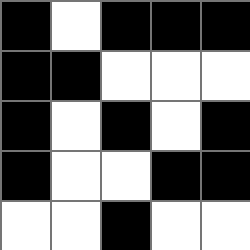[["black", "white", "black", "black", "black"], ["black", "black", "white", "white", "white"], ["black", "white", "black", "white", "black"], ["black", "white", "white", "black", "black"], ["white", "white", "black", "white", "white"]]